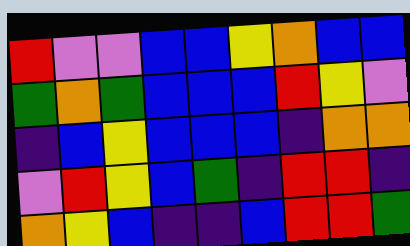[["red", "violet", "violet", "blue", "blue", "yellow", "orange", "blue", "blue"], ["green", "orange", "green", "blue", "blue", "blue", "red", "yellow", "violet"], ["indigo", "blue", "yellow", "blue", "blue", "blue", "indigo", "orange", "orange"], ["violet", "red", "yellow", "blue", "green", "indigo", "red", "red", "indigo"], ["orange", "yellow", "blue", "indigo", "indigo", "blue", "red", "red", "green"]]